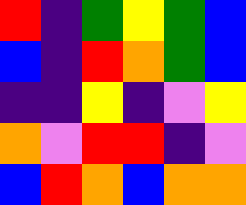[["red", "indigo", "green", "yellow", "green", "blue"], ["blue", "indigo", "red", "orange", "green", "blue"], ["indigo", "indigo", "yellow", "indigo", "violet", "yellow"], ["orange", "violet", "red", "red", "indigo", "violet"], ["blue", "red", "orange", "blue", "orange", "orange"]]